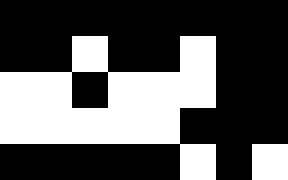[["black", "black", "black", "black", "black", "black", "black", "black"], ["black", "black", "white", "black", "black", "white", "black", "black"], ["white", "white", "black", "white", "white", "white", "black", "black"], ["white", "white", "white", "white", "white", "black", "black", "black"], ["black", "black", "black", "black", "black", "white", "black", "white"]]